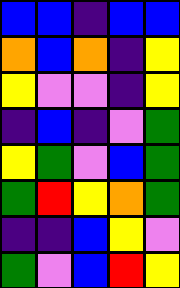[["blue", "blue", "indigo", "blue", "blue"], ["orange", "blue", "orange", "indigo", "yellow"], ["yellow", "violet", "violet", "indigo", "yellow"], ["indigo", "blue", "indigo", "violet", "green"], ["yellow", "green", "violet", "blue", "green"], ["green", "red", "yellow", "orange", "green"], ["indigo", "indigo", "blue", "yellow", "violet"], ["green", "violet", "blue", "red", "yellow"]]